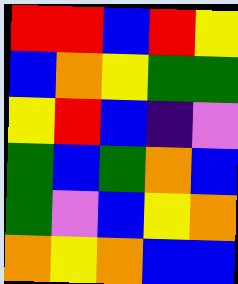[["red", "red", "blue", "red", "yellow"], ["blue", "orange", "yellow", "green", "green"], ["yellow", "red", "blue", "indigo", "violet"], ["green", "blue", "green", "orange", "blue"], ["green", "violet", "blue", "yellow", "orange"], ["orange", "yellow", "orange", "blue", "blue"]]